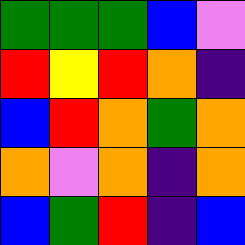[["green", "green", "green", "blue", "violet"], ["red", "yellow", "red", "orange", "indigo"], ["blue", "red", "orange", "green", "orange"], ["orange", "violet", "orange", "indigo", "orange"], ["blue", "green", "red", "indigo", "blue"]]